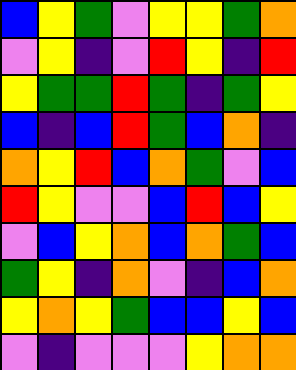[["blue", "yellow", "green", "violet", "yellow", "yellow", "green", "orange"], ["violet", "yellow", "indigo", "violet", "red", "yellow", "indigo", "red"], ["yellow", "green", "green", "red", "green", "indigo", "green", "yellow"], ["blue", "indigo", "blue", "red", "green", "blue", "orange", "indigo"], ["orange", "yellow", "red", "blue", "orange", "green", "violet", "blue"], ["red", "yellow", "violet", "violet", "blue", "red", "blue", "yellow"], ["violet", "blue", "yellow", "orange", "blue", "orange", "green", "blue"], ["green", "yellow", "indigo", "orange", "violet", "indigo", "blue", "orange"], ["yellow", "orange", "yellow", "green", "blue", "blue", "yellow", "blue"], ["violet", "indigo", "violet", "violet", "violet", "yellow", "orange", "orange"]]